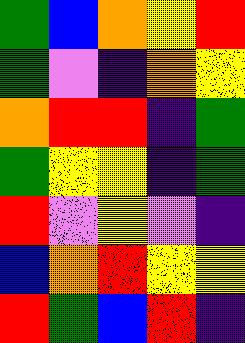[["green", "blue", "orange", "yellow", "red"], ["green", "violet", "indigo", "orange", "yellow"], ["orange", "red", "red", "indigo", "green"], ["green", "yellow", "yellow", "indigo", "green"], ["red", "violet", "yellow", "violet", "indigo"], ["blue", "orange", "red", "yellow", "yellow"], ["red", "green", "blue", "red", "indigo"]]